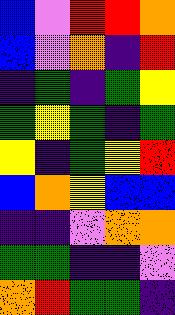[["blue", "violet", "red", "red", "orange"], ["blue", "violet", "orange", "indigo", "red"], ["indigo", "green", "indigo", "green", "yellow"], ["green", "yellow", "green", "indigo", "green"], ["yellow", "indigo", "green", "yellow", "red"], ["blue", "orange", "yellow", "blue", "blue"], ["indigo", "indigo", "violet", "orange", "orange"], ["green", "green", "indigo", "indigo", "violet"], ["orange", "red", "green", "green", "indigo"]]